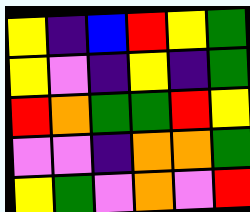[["yellow", "indigo", "blue", "red", "yellow", "green"], ["yellow", "violet", "indigo", "yellow", "indigo", "green"], ["red", "orange", "green", "green", "red", "yellow"], ["violet", "violet", "indigo", "orange", "orange", "green"], ["yellow", "green", "violet", "orange", "violet", "red"]]